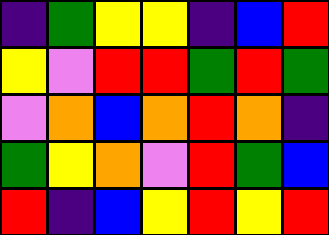[["indigo", "green", "yellow", "yellow", "indigo", "blue", "red"], ["yellow", "violet", "red", "red", "green", "red", "green"], ["violet", "orange", "blue", "orange", "red", "orange", "indigo"], ["green", "yellow", "orange", "violet", "red", "green", "blue"], ["red", "indigo", "blue", "yellow", "red", "yellow", "red"]]